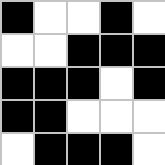[["black", "white", "white", "black", "white"], ["white", "white", "black", "black", "black"], ["black", "black", "black", "white", "black"], ["black", "black", "white", "white", "white"], ["white", "black", "black", "black", "white"]]